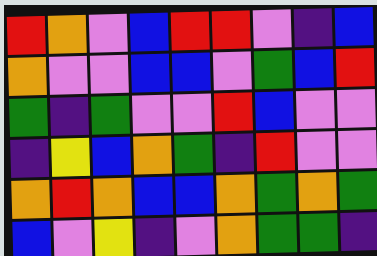[["red", "orange", "violet", "blue", "red", "red", "violet", "indigo", "blue"], ["orange", "violet", "violet", "blue", "blue", "violet", "green", "blue", "red"], ["green", "indigo", "green", "violet", "violet", "red", "blue", "violet", "violet"], ["indigo", "yellow", "blue", "orange", "green", "indigo", "red", "violet", "violet"], ["orange", "red", "orange", "blue", "blue", "orange", "green", "orange", "green"], ["blue", "violet", "yellow", "indigo", "violet", "orange", "green", "green", "indigo"]]